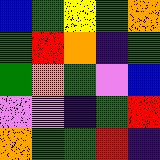[["blue", "green", "yellow", "green", "orange"], ["green", "red", "orange", "indigo", "green"], ["green", "orange", "green", "violet", "blue"], ["violet", "violet", "indigo", "green", "red"], ["orange", "green", "green", "red", "indigo"]]